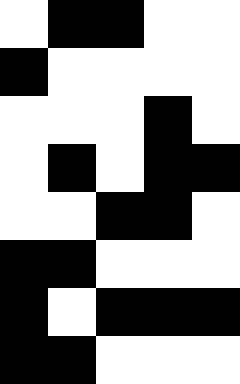[["white", "black", "black", "white", "white"], ["black", "white", "white", "white", "white"], ["white", "white", "white", "black", "white"], ["white", "black", "white", "black", "black"], ["white", "white", "black", "black", "white"], ["black", "black", "white", "white", "white"], ["black", "white", "black", "black", "black"], ["black", "black", "white", "white", "white"]]